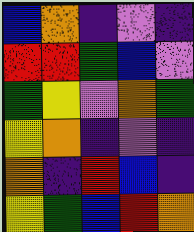[["blue", "orange", "indigo", "violet", "indigo"], ["red", "red", "green", "blue", "violet"], ["green", "yellow", "violet", "orange", "green"], ["yellow", "orange", "indigo", "violet", "indigo"], ["orange", "indigo", "red", "blue", "indigo"], ["yellow", "green", "blue", "red", "orange"]]